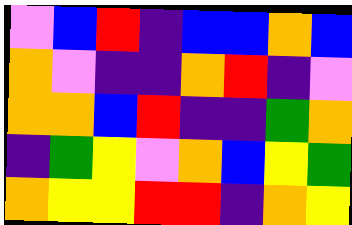[["violet", "blue", "red", "indigo", "blue", "blue", "orange", "blue"], ["orange", "violet", "indigo", "indigo", "orange", "red", "indigo", "violet"], ["orange", "orange", "blue", "red", "indigo", "indigo", "green", "orange"], ["indigo", "green", "yellow", "violet", "orange", "blue", "yellow", "green"], ["orange", "yellow", "yellow", "red", "red", "indigo", "orange", "yellow"]]